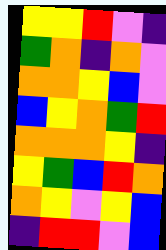[["yellow", "yellow", "red", "violet", "indigo"], ["green", "orange", "indigo", "orange", "violet"], ["orange", "orange", "yellow", "blue", "violet"], ["blue", "yellow", "orange", "green", "red"], ["orange", "orange", "orange", "yellow", "indigo"], ["yellow", "green", "blue", "red", "orange"], ["orange", "yellow", "violet", "yellow", "blue"], ["indigo", "red", "red", "violet", "blue"]]